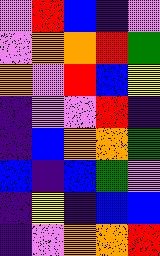[["violet", "red", "blue", "indigo", "violet"], ["violet", "orange", "orange", "red", "green"], ["orange", "violet", "red", "blue", "yellow"], ["indigo", "violet", "violet", "red", "indigo"], ["indigo", "blue", "orange", "orange", "green"], ["blue", "indigo", "blue", "green", "violet"], ["indigo", "yellow", "indigo", "blue", "blue"], ["indigo", "violet", "orange", "orange", "red"]]